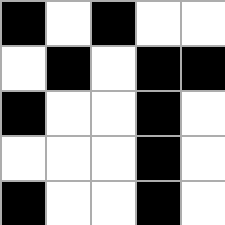[["black", "white", "black", "white", "white"], ["white", "black", "white", "black", "black"], ["black", "white", "white", "black", "white"], ["white", "white", "white", "black", "white"], ["black", "white", "white", "black", "white"]]